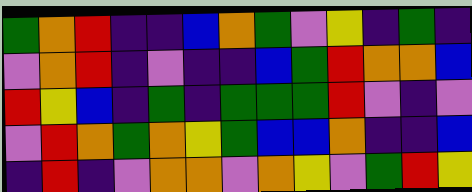[["green", "orange", "red", "indigo", "indigo", "blue", "orange", "green", "violet", "yellow", "indigo", "green", "indigo"], ["violet", "orange", "red", "indigo", "violet", "indigo", "indigo", "blue", "green", "red", "orange", "orange", "blue"], ["red", "yellow", "blue", "indigo", "green", "indigo", "green", "green", "green", "red", "violet", "indigo", "violet"], ["violet", "red", "orange", "green", "orange", "yellow", "green", "blue", "blue", "orange", "indigo", "indigo", "blue"], ["indigo", "red", "indigo", "violet", "orange", "orange", "violet", "orange", "yellow", "violet", "green", "red", "yellow"]]